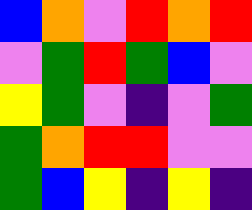[["blue", "orange", "violet", "red", "orange", "red"], ["violet", "green", "red", "green", "blue", "violet"], ["yellow", "green", "violet", "indigo", "violet", "green"], ["green", "orange", "red", "red", "violet", "violet"], ["green", "blue", "yellow", "indigo", "yellow", "indigo"]]